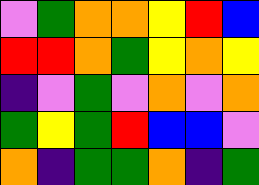[["violet", "green", "orange", "orange", "yellow", "red", "blue"], ["red", "red", "orange", "green", "yellow", "orange", "yellow"], ["indigo", "violet", "green", "violet", "orange", "violet", "orange"], ["green", "yellow", "green", "red", "blue", "blue", "violet"], ["orange", "indigo", "green", "green", "orange", "indigo", "green"]]